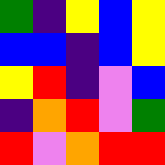[["green", "indigo", "yellow", "blue", "yellow"], ["blue", "blue", "indigo", "blue", "yellow"], ["yellow", "red", "indigo", "violet", "blue"], ["indigo", "orange", "red", "violet", "green"], ["red", "violet", "orange", "red", "red"]]